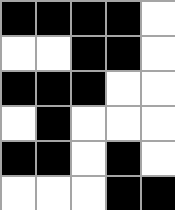[["black", "black", "black", "black", "white"], ["white", "white", "black", "black", "white"], ["black", "black", "black", "white", "white"], ["white", "black", "white", "white", "white"], ["black", "black", "white", "black", "white"], ["white", "white", "white", "black", "black"]]